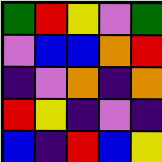[["green", "red", "yellow", "violet", "green"], ["violet", "blue", "blue", "orange", "red"], ["indigo", "violet", "orange", "indigo", "orange"], ["red", "yellow", "indigo", "violet", "indigo"], ["blue", "indigo", "red", "blue", "yellow"]]